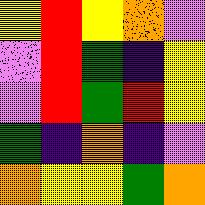[["yellow", "red", "yellow", "orange", "violet"], ["violet", "red", "green", "indigo", "yellow"], ["violet", "red", "green", "red", "yellow"], ["green", "indigo", "orange", "indigo", "violet"], ["orange", "yellow", "yellow", "green", "orange"]]